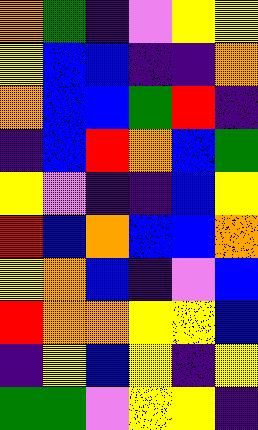[["orange", "green", "indigo", "violet", "yellow", "yellow"], ["yellow", "blue", "blue", "indigo", "indigo", "orange"], ["orange", "blue", "blue", "green", "red", "indigo"], ["indigo", "blue", "red", "orange", "blue", "green"], ["yellow", "violet", "indigo", "indigo", "blue", "yellow"], ["red", "blue", "orange", "blue", "blue", "orange"], ["yellow", "orange", "blue", "indigo", "violet", "blue"], ["red", "orange", "orange", "yellow", "yellow", "blue"], ["indigo", "yellow", "blue", "yellow", "indigo", "yellow"], ["green", "green", "violet", "yellow", "yellow", "indigo"]]